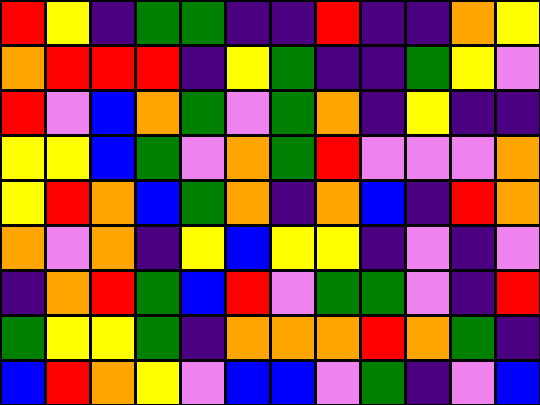[["red", "yellow", "indigo", "green", "green", "indigo", "indigo", "red", "indigo", "indigo", "orange", "yellow"], ["orange", "red", "red", "red", "indigo", "yellow", "green", "indigo", "indigo", "green", "yellow", "violet"], ["red", "violet", "blue", "orange", "green", "violet", "green", "orange", "indigo", "yellow", "indigo", "indigo"], ["yellow", "yellow", "blue", "green", "violet", "orange", "green", "red", "violet", "violet", "violet", "orange"], ["yellow", "red", "orange", "blue", "green", "orange", "indigo", "orange", "blue", "indigo", "red", "orange"], ["orange", "violet", "orange", "indigo", "yellow", "blue", "yellow", "yellow", "indigo", "violet", "indigo", "violet"], ["indigo", "orange", "red", "green", "blue", "red", "violet", "green", "green", "violet", "indigo", "red"], ["green", "yellow", "yellow", "green", "indigo", "orange", "orange", "orange", "red", "orange", "green", "indigo"], ["blue", "red", "orange", "yellow", "violet", "blue", "blue", "violet", "green", "indigo", "violet", "blue"]]